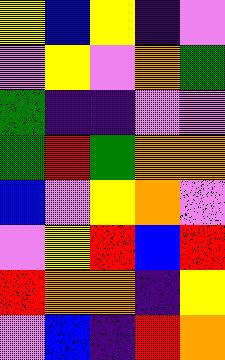[["yellow", "blue", "yellow", "indigo", "violet"], ["violet", "yellow", "violet", "orange", "green"], ["green", "indigo", "indigo", "violet", "violet"], ["green", "red", "green", "orange", "orange"], ["blue", "violet", "yellow", "orange", "violet"], ["violet", "yellow", "red", "blue", "red"], ["red", "orange", "orange", "indigo", "yellow"], ["violet", "blue", "indigo", "red", "orange"]]